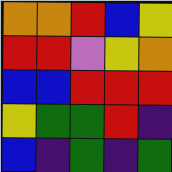[["orange", "orange", "red", "blue", "yellow"], ["red", "red", "violet", "yellow", "orange"], ["blue", "blue", "red", "red", "red"], ["yellow", "green", "green", "red", "indigo"], ["blue", "indigo", "green", "indigo", "green"]]